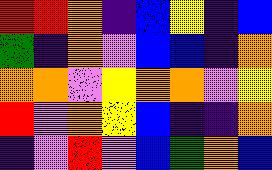[["red", "red", "orange", "indigo", "blue", "yellow", "indigo", "blue"], ["green", "indigo", "orange", "violet", "blue", "blue", "indigo", "orange"], ["orange", "orange", "violet", "yellow", "orange", "orange", "violet", "yellow"], ["red", "violet", "orange", "yellow", "blue", "indigo", "indigo", "orange"], ["indigo", "violet", "red", "violet", "blue", "green", "orange", "blue"]]